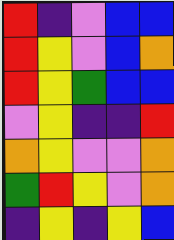[["red", "indigo", "violet", "blue", "blue"], ["red", "yellow", "violet", "blue", "orange"], ["red", "yellow", "green", "blue", "blue"], ["violet", "yellow", "indigo", "indigo", "red"], ["orange", "yellow", "violet", "violet", "orange"], ["green", "red", "yellow", "violet", "orange"], ["indigo", "yellow", "indigo", "yellow", "blue"]]